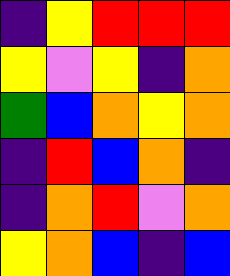[["indigo", "yellow", "red", "red", "red"], ["yellow", "violet", "yellow", "indigo", "orange"], ["green", "blue", "orange", "yellow", "orange"], ["indigo", "red", "blue", "orange", "indigo"], ["indigo", "orange", "red", "violet", "orange"], ["yellow", "orange", "blue", "indigo", "blue"]]